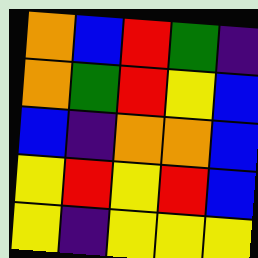[["orange", "blue", "red", "green", "indigo"], ["orange", "green", "red", "yellow", "blue"], ["blue", "indigo", "orange", "orange", "blue"], ["yellow", "red", "yellow", "red", "blue"], ["yellow", "indigo", "yellow", "yellow", "yellow"]]